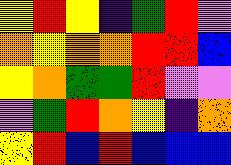[["yellow", "red", "yellow", "indigo", "green", "red", "violet"], ["orange", "yellow", "orange", "orange", "red", "red", "blue"], ["yellow", "orange", "green", "green", "red", "violet", "violet"], ["violet", "green", "red", "orange", "yellow", "indigo", "orange"], ["yellow", "red", "blue", "red", "blue", "blue", "blue"]]